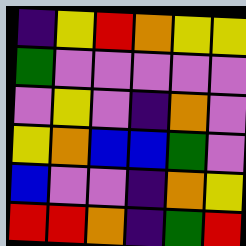[["indigo", "yellow", "red", "orange", "yellow", "yellow"], ["green", "violet", "violet", "violet", "violet", "violet"], ["violet", "yellow", "violet", "indigo", "orange", "violet"], ["yellow", "orange", "blue", "blue", "green", "violet"], ["blue", "violet", "violet", "indigo", "orange", "yellow"], ["red", "red", "orange", "indigo", "green", "red"]]